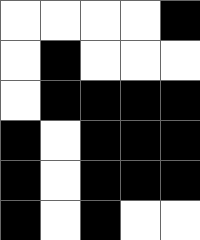[["white", "white", "white", "white", "black"], ["white", "black", "white", "white", "white"], ["white", "black", "black", "black", "black"], ["black", "white", "black", "black", "black"], ["black", "white", "black", "black", "black"], ["black", "white", "black", "white", "white"]]